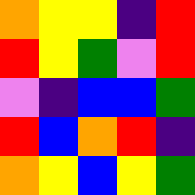[["orange", "yellow", "yellow", "indigo", "red"], ["red", "yellow", "green", "violet", "red"], ["violet", "indigo", "blue", "blue", "green"], ["red", "blue", "orange", "red", "indigo"], ["orange", "yellow", "blue", "yellow", "green"]]